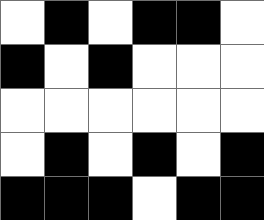[["white", "black", "white", "black", "black", "white"], ["black", "white", "black", "white", "white", "white"], ["white", "white", "white", "white", "white", "white"], ["white", "black", "white", "black", "white", "black"], ["black", "black", "black", "white", "black", "black"]]